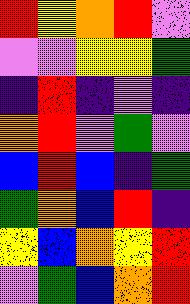[["red", "yellow", "orange", "red", "violet"], ["violet", "violet", "yellow", "yellow", "green"], ["indigo", "red", "indigo", "violet", "indigo"], ["orange", "red", "violet", "green", "violet"], ["blue", "red", "blue", "indigo", "green"], ["green", "orange", "blue", "red", "indigo"], ["yellow", "blue", "orange", "yellow", "red"], ["violet", "green", "blue", "orange", "red"]]